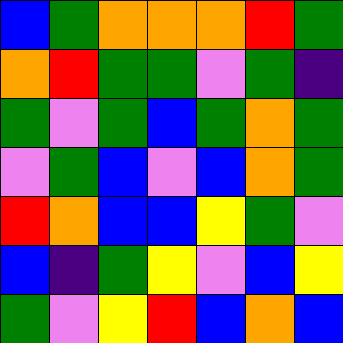[["blue", "green", "orange", "orange", "orange", "red", "green"], ["orange", "red", "green", "green", "violet", "green", "indigo"], ["green", "violet", "green", "blue", "green", "orange", "green"], ["violet", "green", "blue", "violet", "blue", "orange", "green"], ["red", "orange", "blue", "blue", "yellow", "green", "violet"], ["blue", "indigo", "green", "yellow", "violet", "blue", "yellow"], ["green", "violet", "yellow", "red", "blue", "orange", "blue"]]